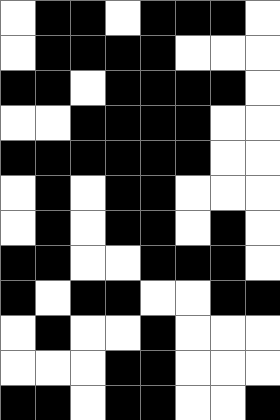[["white", "black", "black", "white", "black", "black", "black", "white"], ["white", "black", "black", "black", "black", "white", "white", "white"], ["black", "black", "white", "black", "black", "black", "black", "white"], ["white", "white", "black", "black", "black", "black", "white", "white"], ["black", "black", "black", "black", "black", "black", "white", "white"], ["white", "black", "white", "black", "black", "white", "white", "white"], ["white", "black", "white", "black", "black", "white", "black", "white"], ["black", "black", "white", "white", "black", "black", "black", "white"], ["black", "white", "black", "black", "white", "white", "black", "black"], ["white", "black", "white", "white", "black", "white", "white", "white"], ["white", "white", "white", "black", "black", "white", "white", "white"], ["black", "black", "white", "black", "black", "white", "white", "black"]]